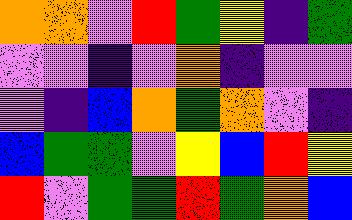[["orange", "orange", "violet", "red", "green", "yellow", "indigo", "green"], ["violet", "violet", "indigo", "violet", "orange", "indigo", "violet", "violet"], ["violet", "indigo", "blue", "orange", "green", "orange", "violet", "indigo"], ["blue", "green", "green", "violet", "yellow", "blue", "red", "yellow"], ["red", "violet", "green", "green", "red", "green", "orange", "blue"]]